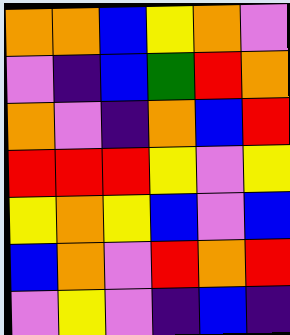[["orange", "orange", "blue", "yellow", "orange", "violet"], ["violet", "indigo", "blue", "green", "red", "orange"], ["orange", "violet", "indigo", "orange", "blue", "red"], ["red", "red", "red", "yellow", "violet", "yellow"], ["yellow", "orange", "yellow", "blue", "violet", "blue"], ["blue", "orange", "violet", "red", "orange", "red"], ["violet", "yellow", "violet", "indigo", "blue", "indigo"]]